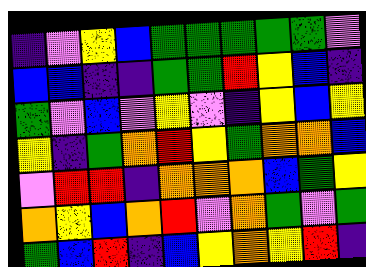[["indigo", "violet", "yellow", "blue", "green", "green", "green", "green", "green", "violet"], ["blue", "blue", "indigo", "indigo", "green", "green", "red", "yellow", "blue", "indigo"], ["green", "violet", "blue", "violet", "yellow", "violet", "indigo", "yellow", "blue", "yellow"], ["yellow", "indigo", "green", "orange", "red", "yellow", "green", "orange", "orange", "blue"], ["violet", "red", "red", "indigo", "orange", "orange", "orange", "blue", "green", "yellow"], ["orange", "yellow", "blue", "orange", "red", "violet", "orange", "green", "violet", "green"], ["green", "blue", "red", "indigo", "blue", "yellow", "orange", "yellow", "red", "indigo"]]